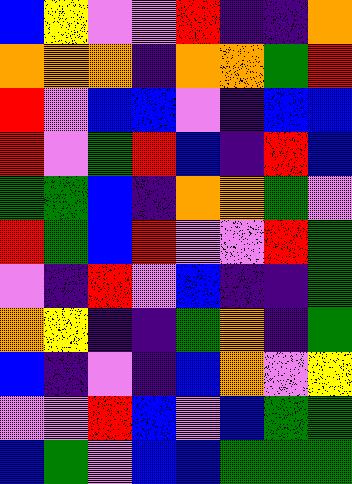[["blue", "yellow", "violet", "violet", "red", "indigo", "indigo", "orange"], ["orange", "orange", "orange", "indigo", "orange", "orange", "green", "red"], ["red", "violet", "blue", "blue", "violet", "indigo", "blue", "blue"], ["red", "violet", "green", "red", "blue", "indigo", "red", "blue"], ["green", "green", "blue", "indigo", "orange", "orange", "green", "violet"], ["red", "green", "blue", "red", "violet", "violet", "red", "green"], ["violet", "indigo", "red", "violet", "blue", "indigo", "indigo", "green"], ["orange", "yellow", "indigo", "indigo", "green", "orange", "indigo", "green"], ["blue", "indigo", "violet", "indigo", "blue", "orange", "violet", "yellow"], ["violet", "violet", "red", "blue", "violet", "blue", "green", "green"], ["blue", "green", "violet", "blue", "blue", "green", "green", "green"]]